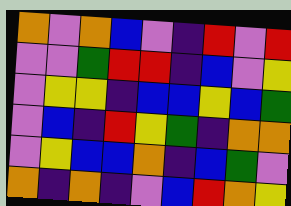[["orange", "violet", "orange", "blue", "violet", "indigo", "red", "violet", "red"], ["violet", "violet", "green", "red", "red", "indigo", "blue", "violet", "yellow"], ["violet", "yellow", "yellow", "indigo", "blue", "blue", "yellow", "blue", "green"], ["violet", "blue", "indigo", "red", "yellow", "green", "indigo", "orange", "orange"], ["violet", "yellow", "blue", "blue", "orange", "indigo", "blue", "green", "violet"], ["orange", "indigo", "orange", "indigo", "violet", "blue", "red", "orange", "yellow"]]